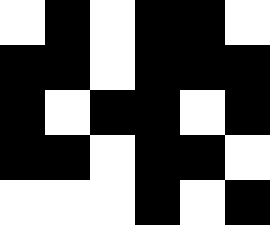[["white", "black", "white", "black", "black", "white"], ["black", "black", "white", "black", "black", "black"], ["black", "white", "black", "black", "white", "black"], ["black", "black", "white", "black", "black", "white"], ["white", "white", "white", "black", "white", "black"]]